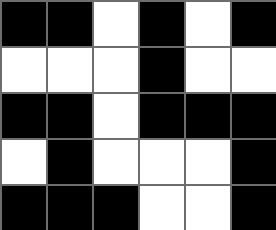[["black", "black", "white", "black", "white", "black"], ["white", "white", "white", "black", "white", "white"], ["black", "black", "white", "black", "black", "black"], ["white", "black", "white", "white", "white", "black"], ["black", "black", "black", "white", "white", "black"]]